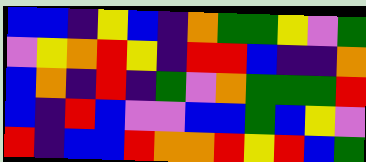[["blue", "blue", "indigo", "yellow", "blue", "indigo", "orange", "green", "green", "yellow", "violet", "green"], ["violet", "yellow", "orange", "red", "yellow", "indigo", "red", "red", "blue", "indigo", "indigo", "orange"], ["blue", "orange", "indigo", "red", "indigo", "green", "violet", "orange", "green", "green", "green", "red"], ["blue", "indigo", "red", "blue", "violet", "violet", "blue", "blue", "green", "blue", "yellow", "violet"], ["red", "indigo", "blue", "blue", "red", "orange", "orange", "red", "yellow", "red", "blue", "green"]]